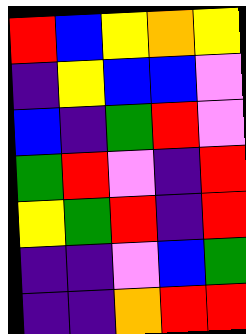[["red", "blue", "yellow", "orange", "yellow"], ["indigo", "yellow", "blue", "blue", "violet"], ["blue", "indigo", "green", "red", "violet"], ["green", "red", "violet", "indigo", "red"], ["yellow", "green", "red", "indigo", "red"], ["indigo", "indigo", "violet", "blue", "green"], ["indigo", "indigo", "orange", "red", "red"]]